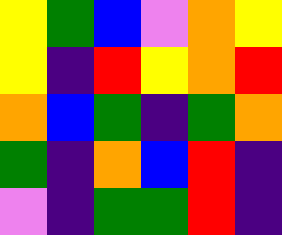[["yellow", "green", "blue", "violet", "orange", "yellow"], ["yellow", "indigo", "red", "yellow", "orange", "red"], ["orange", "blue", "green", "indigo", "green", "orange"], ["green", "indigo", "orange", "blue", "red", "indigo"], ["violet", "indigo", "green", "green", "red", "indigo"]]